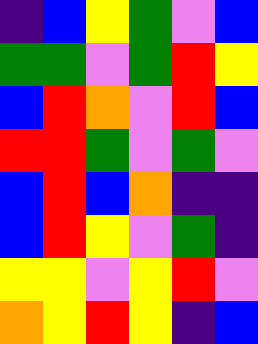[["indigo", "blue", "yellow", "green", "violet", "blue"], ["green", "green", "violet", "green", "red", "yellow"], ["blue", "red", "orange", "violet", "red", "blue"], ["red", "red", "green", "violet", "green", "violet"], ["blue", "red", "blue", "orange", "indigo", "indigo"], ["blue", "red", "yellow", "violet", "green", "indigo"], ["yellow", "yellow", "violet", "yellow", "red", "violet"], ["orange", "yellow", "red", "yellow", "indigo", "blue"]]